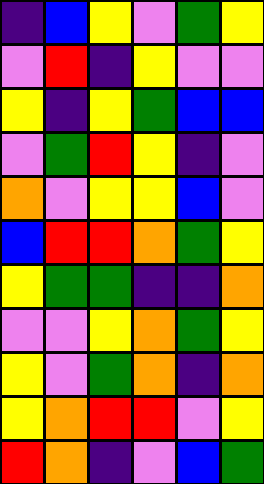[["indigo", "blue", "yellow", "violet", "green", "yellow"], ["violet", "red", "indigo", "yellow", "violet", "violet"], ["yellow", "indigo", "yellow", "green", "blue", "blue"], ["violet", "green", "red", "yellow", "indigo", "violet"], ["orange", "violet", "yellow", "yellow", "blue", "violet"], ["blue", "red", "red", "orange", "green", "yellow"], ["yellow", "green", "green", "indigo", "indigo", "orange"], ["violet", "violet", "yellow", "orange", "green", "yellow"], ["yellow", "violet", "green", "orange", "indigo", "orange"], ["yellow", "orange", "red", "red", "violet", "yellow"], ["red", "orange", "indigo", "violet", "blue", "green"]]